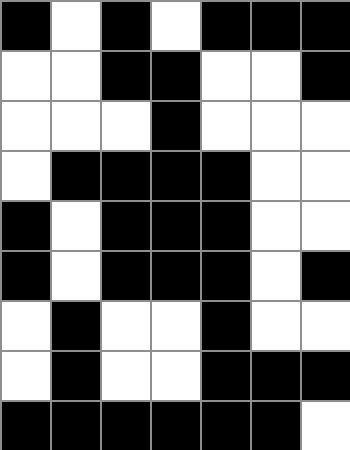[["black", "white", "black", "white", "black", "black", "black"], ["white", "white", "black", "black", "white", "white", "black"], ["white", "white", "white", "black", "white", "white", "white"], ["white", "black", "black", "black", "black", "white", "white"], ["black", "white", "black", "black", "black", "white", "white"], ["black", "white", "black", "black", "black", "white", "black"], ["white", "black", "white", "white", "black", "white", "white"], ["white", "black", "white", "white", "black", "black", "black"], ["black", "black", "black", "black", "black", "black", "white"]]